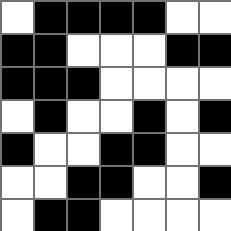[["white", "black", "black", "black", "black", "white", "white"], ["black", "black", "white", "white", "white", "black", "black"], ["black", "black", "black", "white", "white", "white", "white"], ["white", "black", "white", "white", "black", "white", "black"], ["black", "white", "white", "black", "black", "white", "white"], ["white", "white", "black", "black", "white", "white", "black"], ["white", "black", "black", "white", "white", "white", "white"]]